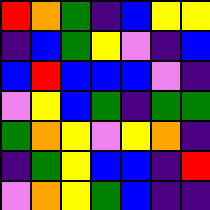[["red", "orange", "green", "indigo", "blue", "yellow", "yellow"], ["indigo", "blue", "green", "yellow", "violet", "indigo", "blue"], ["blue", "red", "blue", "blue", "blue", "violet", "indigo"], ["violet", "yellow", "blue", "green", "indigo", "green", "green"], ["green", "orange", "yellow", "violet", "yellow", "orange", "indigo"], ["indigo", "green", "yellow", "blue", "blue", "indigo", "red"], ["violet", "orange", "yellow", "green", "blue", "indigo", "indigo"]]